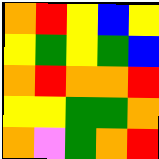[["orange", "red", "yellow", "blue", "yellow"], ["yellow", "green", "yellow", "green", "blue"], ["orange", "red", "orange", "orange", "red"], ["yellow", "yellow", "green", "green", "orange"], ["orange", "violet", "green", "orange", "red"]]